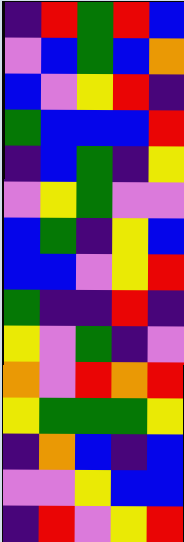[["indigo", "red", "green", "red", "blue"], ["violet", "blue", "green", "blue", "orange"], ["blue", "violet", "yellow", "red", "indigo"], ["green", "blue", "blue", "blue", "red"], ["indigo", "blue", "green", "indigo", "yellow"], ["violet", "yellow", "green", "violet", "violet"], ["blue", "green", "indigo", "yellow", "blue"], ["blue", "blue", "violet", "yellow", "red"], ["green", "indigo", "indigo", "red", "indigo"], ["yellow", "violet", "green", "indigo", "violet"], ["orange", "violet", "red", "orange", "red"], ["yellow", "green", "green", "green", "yellow"], ["indigo", "orange", "blue", "indigo", "blue"], ["violet", "violet", "yellow", "blue", "blue"], ["indigo", "red", "violet", "yellow", "red"]]